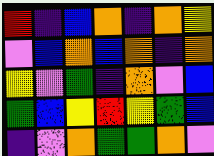[["red", "indigo", "blue", "orange", "indigo", "orange", "yellow"], ["violet", "blue", "orange", "blue", "orange", "indigo", "orange"], ["yellow", "violet", "green", "indigo", "orange", "violet", "blue"], ["green", "blue", "yellow", "red", "yellow", "green", "blue"], ["indigo", "violet", "orange", "green", "green", "orange", "violet"]]